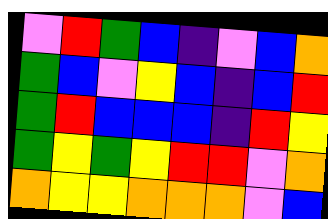[["violet", "red", "green", "blue", "indigo", "violet", "blue", "orange"], ["green", "blue", "violet", "yellow", "blue", "indigo", "blue", "red"], ["green", "red", "blue", "blue", "blue", "indigo", "red", "yellow"], ["green", "yellow", "green", "yellow", "red", "red", "violet", "orange"], ["orange", "yellow", "yellow", "orange", "orange", "orange", "violet", "blue"]]